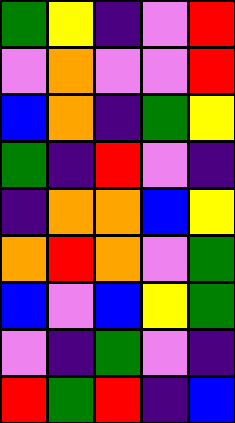[["green", "yellow", "indigo", "violet", "red"], ["violet", "orange", "violet", "violet", "red"], ["blue", "orange", "indigo", "green", "yellow"], ["green", "indigo", "red", "violet", "indigo"], ["indigo", "orange", "orange", "blue", "yellow"], ["orange", "red", "orange", "violet", "green"], ["blue", "violet", "blue", "yellow", "green"], ["violet", "indigo", "green", "violet", "indigo"], ["red", "green", "red", "indigo", "blue"]]